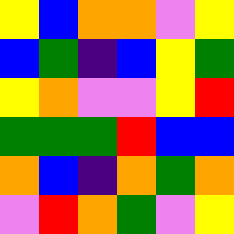[["yellow", "blue", "orange", "orange", "violet", "yellow"], ["blue", "green", "indigo", "blue", "yellow", "green"], ["yellow", "orange", "violet", "violet", "yellow", "red"], ["green", "green", "green", "red", "blue", "blue"], ["orange", "blue", "indigo", "orange", "green", "orange"], ["violet", "red", "orange", "green", "violet", "yellow"]]